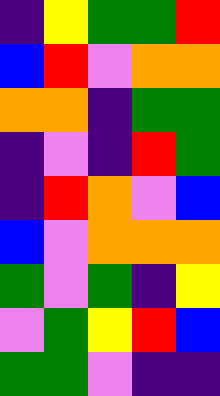[["indigo", "yellow", "green", "green", "red"], ["blue", "red", "violet", "orange", "orange"], ["orange", "orange", "indigo", "green", "green"], ["indigo", "violet", "indigo", "red", "green"], ["indigo", "red", "orange", "violet", "blue"], ["blue", "violet", "orange", "orange", "orange"], ["green", "violet", "green", "indigo", "yellow"], ["violet", "green", "yellow", "red", "blue"], ["green", "green", "violet", "indigo", "indigo"]]